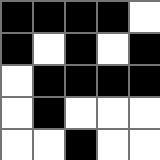[["black", "black", "black", "black", "white"], ["black", "white", "black", "white", "black"], ["white", "black", "black", "black", "black"], ["white", "black", "white", "white", "white"], ["white", "white", "black", "white", "white"]]